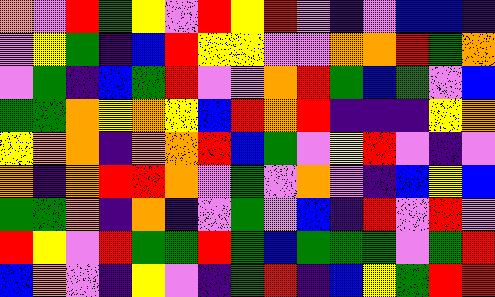[["orange", "violet", "red", "green", "yellow", "violet", "red", "yellow", "red", "violet", "indigo", "violet", "blue", "blue", "indigo"], ["violet", "yellow", "green", "indigo", "blue", "red", "yellow", "yellow", "violet", "violet", "orange", "orange", "red", "green", "orange"], ["violet", "green", "indigo", "blue", "green", "red", "violet", "violet", "orange", "red", "green", "blue", "green", "violet", "blue"], ["green", "green", "orange", "yellow", "orange", "yellow", "blue", "red", "orange", "red", "indigo", "indigo", "indigo", "yellow", "orange"], ["yellow", "orange", "orange", "indigo", "orange", "orange", "red", "blue", "green", "violet", "yellow", "red", "violet", "indigo", "violet"], ["orange", "indigo", "orange", "red", "red", "orange", "violet", "green", "violet", "orange", "violet", "indigo", "blue", "yellow", "blue"], ["green", "green", "orange", "indigo", "orange", "indigo", "violet", "green", "violet", "blue", "indigo", "red", "violet", "red", "violet"], ["red", "yellow", "violet", "red", "green", "green", "red", "green", "blue", "green", "green", "green", "violet", "green", "red"], ["blue", "orange", "violet", "indigo", "yellow", "violet", "indigo", "green", "red", "indigo", "blue", "yellow", "green", "red", "red"]]